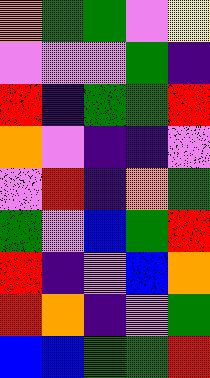[["orange", "green", "green", "violet", "yellow"], ["violet", "violet", "violet", "green", "indigo"], ["red", "indigo", "green", "green", "red"], ["orange", "violet", "indigo", "indigo", "violet"], ["violet", "red", "indigo", "orange", "green"], ["green", "violet", "blue", "green", "red"], ["red", "indigo", "violet", "blue", "orange"], ["red", "orange", "indigo", "violet", "green"], ["blue", "blue", "green", "green", "red"]]